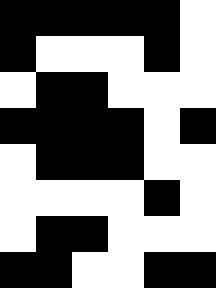[["black", "black", "black", "black", "black", "white"], ["black", "white", "white", "white", "black", "white"], ["white", "black", "black", "white", "white", "white"], ["black", "black", "black", "black", "white", "black"], ["white", "black", "black", "black", "white", "white"], ["white", "white", "white", "white", "black", "white"], ["white", "black", "black", "white", "white", "white"], ["black", "black", "white", "white", "black", "black"]]